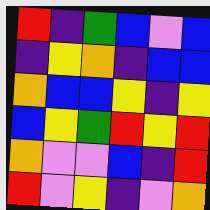[["red", "indigo", "green", "blue", "violet", "blue"], ["indigo", "yellow", "orange", "indigo", "blue", "blue"], ["orange", "blue", "blue", "yellow", "indigo", "yellow"], ["blue", "yellow", "green", "red", "yellow", "red"], ["orange", "violet", "violet", "blue", "indigo", "red"], ["red", "violet", "yellow", "indigo", "violet", "orange"]]